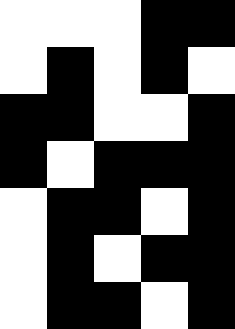[["white", "white", "white", "black", "black"], ["white", "black", "white", "black", "white"], ["black", "black", "white", "white", "black"], ["black", "white", "black", "black", "black"], ["white", "black", "black", "white", "black"], ["white", "black", "white", "black", "black"], ["white", "black", "black", "white", "black"]]